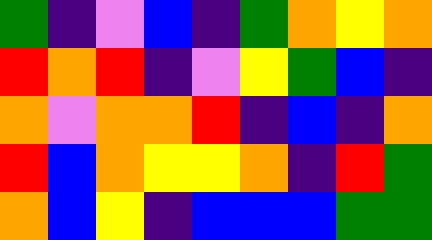[["green", "indigo", "violet", "blue", "indigo", "green", "orange", "yellow", "orange"], ["red", "orange", "red", "indigo", "violet", "yellow", "green", "blue", "indigo"], ["orange", "violet", "orange", "orange", "red", "indigo", "blue", "indigo", "orange"], ["red", "blue", "orange", "yellow", "yellow", "orange", "indigo", "red", "green"], ["orange", "blue", "yellow", "indigo", "blue", "blue", "blue", "green", "green"]]